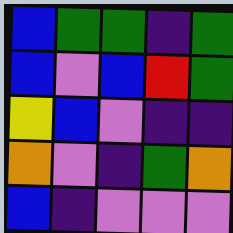[["blue", "green", "green", "indigo", "green"], ["blue", "violet", "blue", "red", "green"], ["yellow", "blue", "violet", "indigo", "indigo"], ["orange", "violet", "indigo", "green", "orange"], ["blue", "indigo", "violet", "violet", "violet"]]